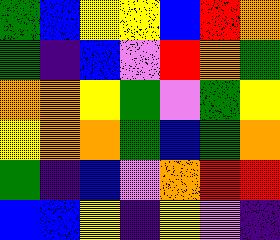[["green", "blue", "yellow", "yellow", "blue", "red", "orange"], ["green", "indigo", "blue", "violet", "red", "orange", "green"], ["orange", "orange", "yellow", "green", "violet", "green", "yellow"], ["yellow", "orange", "orange", "green", "blue", "green", "orange"], ["green", "indigo", "blue", "violet", "orange", "red", "red"], ["blue", "blue", "yellow", "indigo", "yellow", "violet", "indigo"]]